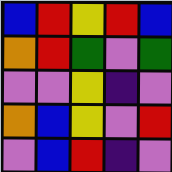[["blue", "red", "yellow", "red", "blue"], ["orange", "red", "green", "violet", "green"], ["violet", "violet", "yellow", "indigo", "violet"], ["orange", "blue", "yellow", "violet", "red"], ["violet", "blue", "red", "indigo", "violet"]]